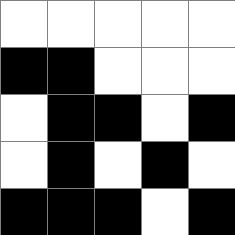[["white", "white", "white", "white", "white"], ["black", "black", "white", "white", "white"], ["white", "black", "black", "white", "black"], ["white", "black", "white", "black", "white"], ["black", "black", "black", "white", "black"]]